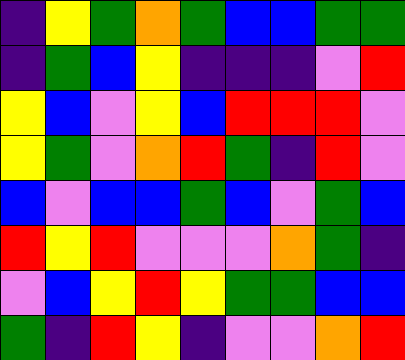[["indigo", "yellow", "green", "orange", "green", "blue", "blue", "green", "green"], ["indigo", "green", "blue", "yellow", "indigo", "indigo", "indigo", "violet", "red"], ["yellow", "blue", "violet", "yellow", "blue", "red", "red", "red", "violet"], ["yellow", "green", "violet", "orange", "red", "green", "indigo", "red", "violet"], ["blue", "violet", "blue", "blue", "green", "blue", "violet", "green", "blue"], ["red", "yellow", "red", "violet", "violet", "violet", "orange", "green", "indigo"], ["violet", "blue", "yellow", "red", "yellow", "green", "green", "blue", "blue"], ["green", "indigo", "red", "yellow", "indigo", "violet", "violet", "orange", "red"]]